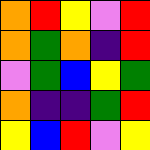[["orange", "red", "yellow", "violet", "red"], ["orange", "green", "orange", "indigo", "red"], ["violet", "green", "blue", "yellow", "green"], ["orange", "indigo", "indigo", "green", "red"], ["yellow", "blue", "red", "violet", "yellow"]]